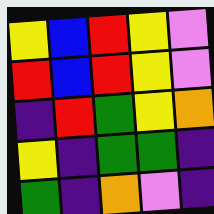[["yellow", "blue", "red", "yellow", "violet"], ["red", "blue", "red", "yellow", "violet"], ["indigo", "red", "green", "yellow", "orange"], ["yellow", "indigo", "green", "green", "indigo"], ["green", "indigo", "orange", "violet", "indigo"]]